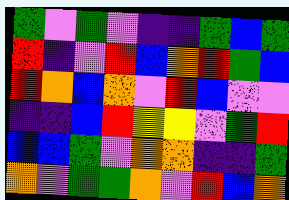[["green", "violet", "green", "violet", "indigo", "indigo", "green", "blue", "green"], ["red", "indigo", "violet", "red", "blue", "orange", "red", "green", "blue"], ["red", "orange", "blue", "orange", "violet", "red", "blue", "violet", "violet"], ["indigo", "indigo", "blue", "red", "yellow", "yellow", "violet", "green", "red"], ["blue", "blue", "green", "violet", "orange", "orange", "indigo", "indigo", "green"], ["orange", "violet", "green", "green", "orange", "violet", "red", "blue", "orange"]]